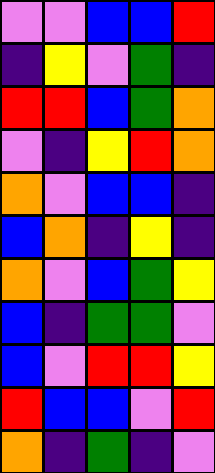[["violet", "violet", "blue", "blue", "red"], ["indigo", "yellow", "violet", "green", "indigo"], ["red", "red", "blue", "green", "orange"], ["violet", "indigo", "yellow", "red", "orange"], ["orange", "violet", "blue", "blue", "indigo"], ["blue", "orange", "indigo", "yellow", "indigo"], ["orange", "violet", "blue", "green", "yellow"], ["blue", "indigo", "green", "green", "violet"], ["blue", "violet", "red", "red", "yellow"], ["red", "blue", "blue", "violet", "red"], ["orange", "indigo", "green", "indigo", "violet"]]